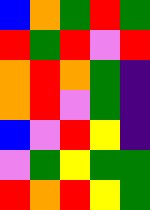[["blue", "orange", "green", "red", "green"], ["red", "green", "red", "violet", "red"], ["orange", "red", "orange", "green", "indigo"], ["orange", "red", "violet", "green", "indigo"], ["blue", "violet", "red", "yellow", "indigo"], ["violet", "green", "yellow", "green", "green"], ["red", "orange", "red", "yellow", "green"]]